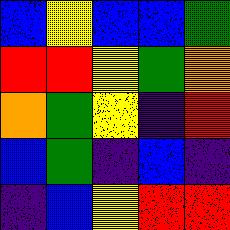[["blue", "yellow", "blue", "blue", "green"], ["red", "red", "yellow", "green", "orange"], ["orange", "green", "yellow", "indigo", "red"], ["blue", "green", "indigo", "blue", "indigo"], ["indigo", "blue", "yellow", "red", "red"]]